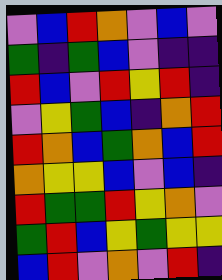[["violet", "blue", "red", "orange", "violet", "blue", "violet"], ["green", "indigo", "green", "blue", "violet", "indigo", "indigo"], ["red", "blue", "violet", "red", "yellow", "red", "indigo"], ["violet", "yellow", "green", "blue", "indigo", "orange", "red"], ["red", "orange", "blue", "green", "orange", "blue", "red"], ["orange", "yellow", "yellow", "blue", "violet", "blue", "indigo"], ["red", "green", "green", "red", "yellow", "orange", "violet"], ["green", "red", "blue", "yellow", "green", "yellow", "yellow"], ["blue", "red", "violet", "orange", "violet", "red", "indigo"]]